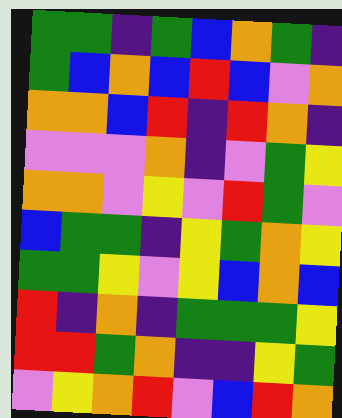[["green", "green", "indigo", "green", "blue", "orange", "green", "indigo"], ["green", "blue", "orange", "blue", "red", "blue", "violet", "orange"], ["orange", "orange", "blue", "red", "indigo", "red", "orange", "indigo"], ["violet", "violet", "violet", "orange", "indigo", "violet", "green", "yellow"], ["orange", "orange", "violet", "yellow", "violet", "red", "green", "violet"], ["blue", "green", "green", "indigo", "yellow", "green", "orange", "yellow"], ["green", "green", "yellow", "violet", "yellow", "blue", "orange", "blue"], ["red", "indigo", "orange", "indigo", "green", "green", "green", "yellow"], ["red", "red", "green", "orange", "indigo", "indigo", "yellow", "green"], ["violet", "yellow", "orange", "red", "violet", "blue", "red", "orange"]]